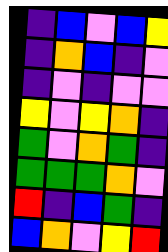[["indigo", "blue", "violet", "blue", "yellow"], ["indigo", "orange", "blue", "indigo", "violet"], ["indigo", "violet", "indigo", "violet", "violet"], ["yellow", "violet", "yellow", "orange", "indigo"], ["green", "violet", "orange", "green", "indigo"], ["green", "green", "green", "orange", "violet"], ["red", "indigo", "blue", "green", "indigo"], ["blue", "orange", "violet", "yellow", "red"]]